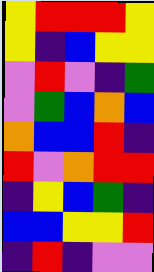[["yellow", "red", "red", "red", "yellow"], ["yellow", "indigo", "blue", "yellow", "yellow"], ["violet", "red", "violet", "indigo", "green"], ["violet", "green", "blue", "orange", "blue"], ["orange", "blue", "blue", "red", "indigo"], ["red", "violet", "orange", "red", "red"], ["indigo", "yellow", "blue", "green", "indigo"], ["blue", "blue", "yellow", "yellow", "red"], ["indigo", "red", "indigo", "violet", "violet"]]